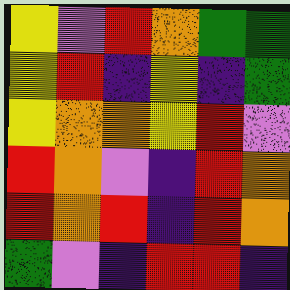[["yellow", "violet", "red", "orange", "green", "green"], ["yellow", "red", "indigo", "yellow", "indigo", "green"], ["yellow", "orange", "orange", "yellow", "red", "violet"], ["red", "orange", "violet", "indigo", "red", "orange"], ["red", "orange", "red", "indigo", "red", "orange"], ["green", "violet", "indigo", "red", "red", "indigo"]]